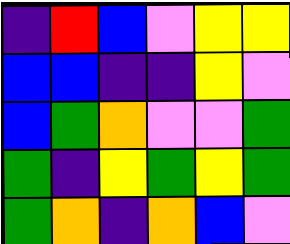[["indigo", "red", "blue", "violet", "yellow", "yellow"], ["blue", "blue", "indigo", "indigo", "yellow", "violet"], ["blue", "green", "orange", "violet", "violet", "green"], ["green", "indigo", "yellow", "green", "yellow", "green"], ["green", "orange", "indigo", "orange", "blue", "violet"]]